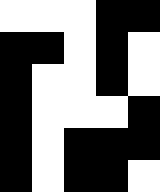[["white", "white", "white", "black", "black"], ["black", "black", "white", "black", "white"], ["black", "white", "white", "black", "white"], ["black", "white", "white", "white", "black"], ["black", "white", "black", "black", "black"], ["black", "white", "black", "black", "white"]]